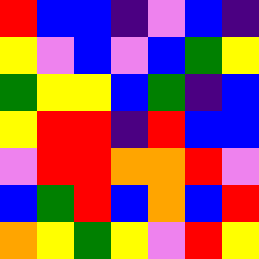[["red", "blue", "blue", "indigo", "violet", "blue", "indigo"], ["yellow", "violet", "blue", "violet", "blue", "green", "yellow"], ["green", "yellow", "yellow", "blue", "green", "indigo", "blue"], ["yellow", "red", "red", "indigo", "red", "blue", "blue"], ["violet", "red", "red", "orange", "orange", "red", "violet"], ["blue", "green", "red", "blue", "orange", "blue", "red"], ["orange", "yellow", "green", "yellow", "violet", "red", "yellow"]]